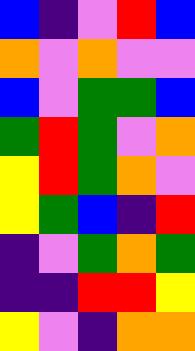[["blue", "indigo", "violet", "red", "blue"], ["orange", "violet", "orange", "violet", "violet"], ["blue", "violet", "green", "green", "blue"], ["green", "red", "green", "violet", "orange"], ["yellow", "red", "green", "orange", "violet"], ["yellow", "green", "blue", "indigo", "red"], ["indigo", "violet", "green", "orange", "green"], ["indigo", "indigo", "red", "red", "yellow"], ["yellow", "violet", "indigo", "orange", "orange"]]